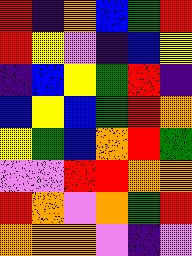[["red", "indigo", "orange", "blue", "green", "red"], ["red", "yellow", "violet", "indigo", "blue", "yellow"], ["indigo", "blue", "yellow", "green", "red", "indigo"], ["blue", "yellow", "blue", "green", "red", "orange"], ["yellow", "green", "blue", "orange", "red", "green"], ["violet", "violet", "red", "red", "orange", "orange"], ["red", "orange", "violet", "orange", "green", "red"], ["orange", "orange", "orange", "violet", "indigo", "violet"]]